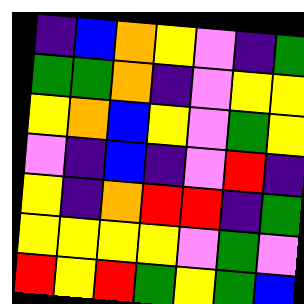[["indigo", "blue", "orange", "yellow", "violet", "indigo", "green"], ["green", "green", "orange", "indigo", "violet", "yellow", "yellow"], ["yellow", "orange", "blue", "yellow", "violet", "green", "yellow"], ["violet", "indigo", "blue", "indigo", "violet", "red", "indigo"], ["yellow", "indigo", "orange", "red", "red", "indigo", "green"], ["yellow", "yellow", "yellow", "yellow", "violet", "green", "violet"], ["red", "yellow", "red", "green", "yellow", "green", "blue"]]